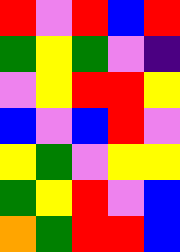[["red", "violet", "red", "blue", "red"], ["green", "yellow", "green", "violet", "indigo"], ["violet", "yellow", "red", "red", "yellow"], ["blue", "violet", "blue", "red", "violet"], ["yellow", "green", "violet", "yellow", "yellow"], ["green", "yellow", "red", "violet", "blue"], ["orange", "green", "red", "red", "blue"]]